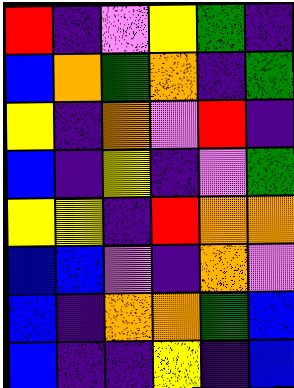[["red", "indigo", "violet", "yellow", "green", "indigo"], ["blue", "orange", "green", "orange", "indigo", "green"], ["yellow", "indigo", "orange", "violet", "red", "indigo"], ["blue", "indigo", "yellow", "indigo", "violet", "green"], ["yellow", "yellow", "indigo", "red", "orange", "orange"], ["blue", "blue", "violet", "indigo", "orange", "violet"], ["blue", "indigo", "orange", "orange", "green", "blue"], ["blue", "indigo", "indigo", "yellow", "indigo", "blue"]]